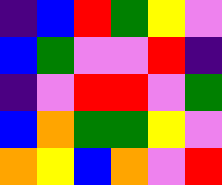[["indigo", "blue", "red", "green", "yellow", "violet"], ["blue", "green", "violet", "violet", "red", "indigo"], ["indigo", "violet", "red", "red", "violet", "green"], ["blue", "orange", "green", "green", "yellow", "violet"], ["orange", "yellow", "blue", "orange", "violet", "red"]]